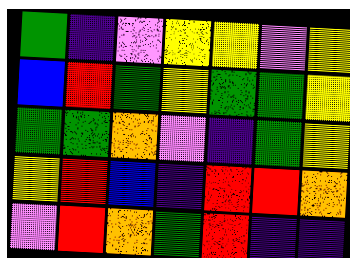[["green", "indigo", "violet", "yellow", "yellow", "violet", "yellow"], ["blue", "red", "green", "yellow", "green", "green", "yellow"], ["green", "green", "orange", "violet", "indigo", "green", "yellow"], ["yellow", "red", "blue", "indigo", "red", "red", "orange"], ["violet", "red", "orange", "green", "red", "indigo", "indigo"]]